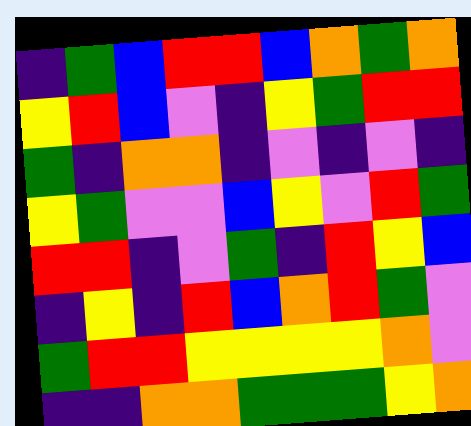[["indigo", "green", "blue", "red", "red", "blue", "orange", "green", "orange"], ["yellow", "red", "blue", "violet", "indigo", "yellow", "green", "red", "red"], ["green", "indigo", "orange", "orange", "indigo", "violet", "indigo", "violet", "indigo"], ["yellow", "green", "violet", "violet", "blue", "yellow", "violet", "red", "green"], ["red", "red", "indigo", "violet", "green", "indigo", "red", "yellow", "blue"], ["indigo", "yellow", "indigo", "red", "blue", "orange", "red", "green", "violet"], ["green", "red", "red", "yellow", "yellow", "yellow", "yellow", "orange", "violet"], ["indigo", "indigo", "orange", "orange", "green", "green", "green", "yellow", "orange"]]